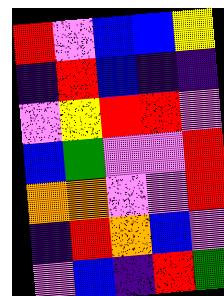[["red", "violet", "blue", "blue", "yellow"], ["indigo", "red", "blue", "indigo", "indigo"], ["violet", "yellow", "red", "red", "violet"], ["blue", "green", "violet", "violet", "red"], ["orange", "orange", "violet", "violet", "red"], ["indigo", "red", "orange", "blue", "violet"], ["violet", "blue", "indigo", "red", "green"]]